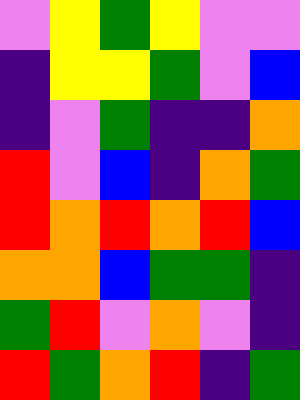[["violet", "yellow", "green", "yellow", "violet", "violet"], ["indigo", "yellow", "yellow", "green", "violet", "blue"], ["indigo", "violet", "green", "indigo", "indigo", "orange"], ["red", "violet", "blue", "indigo", "orange", "green"], ["red", "orange", "red", "orange", "red", "blue"], ["orange", "orange", "blue", "green", "green", "indigo"], ["green", "red", "violet", "orange", "violet", "indigo"], ["red", "green", "orange", "red", "indigo", "green"]]